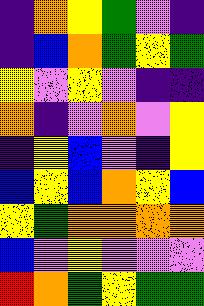[["indigo", "orange", "yellow", "green", "violet", "indigo"], ["indigo", "blue", "orange", "green", "yellow", "green"], ["yellow", "violet", "yellow", "violet", "indigo", "indigo"], ["orange", "indigo", "violet", "orange", "violet", "yellow"], ["indigo", "yellow", "blue", "violet", "indigo", "yellow"], ["blue", "yellow", "blue", "orange", "yellow", "blue"], ["yellow", "green", "orange", "orange", "orange", "orange"], ["blue", "violet", "yellow", "violet", "violet", "violet"], ["red", "orange", "green", "yellow", "green", "green"]]